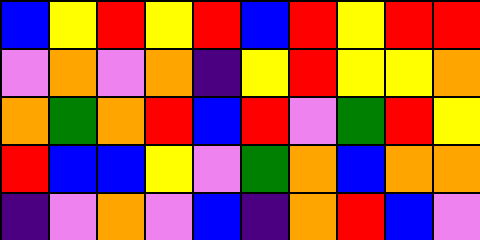[["blue", "yellow", "red", "yellow", "red", "blue", "red", "yellow", "red", "red"], ["violet", "orange", "violet", "orange", "indigo", "yellow", "red", "yellow", "yellow", "orange"], ["orange", "green", "orange", "red", "blue", "red", "violet", "green", "red", "yellow"], ["red", "blue", "blue", "yellow", "violet", "green", "orange", "blue", "orange", "orange"], ["indigo", "violet", "orange", "violet", "blue", "indigo", "orange", "red", "blue", "violet"]]